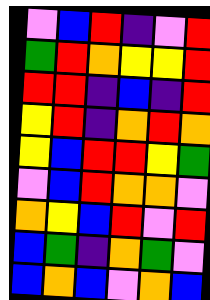[["violet", "blue", "red", "indigo", "violet", "red"], ["green", "red", "orange", "yellow", "yellow", "red"], ["red", "red", "indigo", "blue", "indigo", "red"], ["yellow", "red", "indigo", "orange", "red", "orange"], ["yellow", "blue", "red", "red", "yellow", "green"], ["violet", "blue", "red", "orange", "orange", "violet"], ["orange", "yellow", "blue", "red", "violet", "red"], ["blue", "green", "indigo", "orange", "green", "violet"], ["blue", "orange", "blue", "violet", "orange", "blue"]]